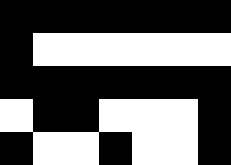[["black", "black", "black", "black", "black", "black", "black"], ["black", "white", "white", "white", "white", "white", "white"], ["black", "black", "black", "black", "black", "black", "black"], ["white", "black", "black", "white", "white", "white", "black"], ["black", "white", "white", "black", "white", "white", "black"]]